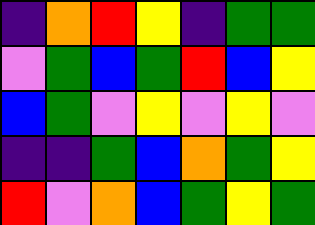[["indigo", "orange", "red", "yellow", "indigo", "green", "green"], ["violet", "green", "blue", "green", "red", "blue", "yellow"], ["blue", "green", "violet", "yellow", "violet", "yellow", "violet"], ["indigo", "indigo", "green", "blue", "orange", "green", "yellow"], ["red", "violet", "orange", "blue", "green", "yellow", "green"]]